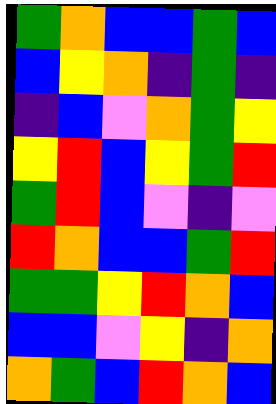[["green", "orange", "blue", "blue", "green", "blue"], ["blue", "yellow", "orange", "indigo", "green", "indigo"], ["indigo", "blue", "violet", "orange", "green", "yellow"], ["yellow", "red", "blue", "yellow", "green", "red"], ["green", "red", "blue", "violet", "indigo", "violet"], ["red", "orange", "blue", "blue", "green", "red"], ["green", "green", "yellow", "red", "orange", "blue"], ["blue", "blue", "violet", "yellow", "indigo", "orange"], ["orange", "green", "blue", "red", "orange", "blue"]]